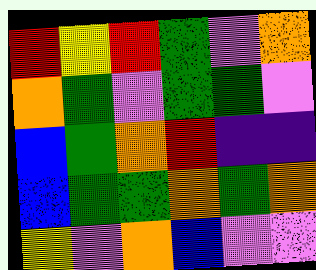[["red", "yellow", "red", "green", "violet", "orange"], ["orange", "green", "violet", "green", "green", "violet"], ["blue", "green", "orange", "red", "indigo", "indigo"], ["blue", "green", "green", "orange", "green", "orange"], ["yellow", "violet", "orange", "blue", "violet", "violet"]]